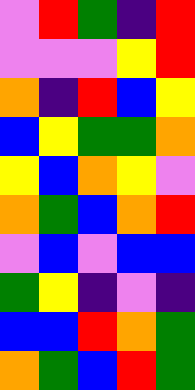[["violet", "red", "green", "indigo", "red"], ["violet", "violet", "violet", "yellow", "red"], ["orange", "indigo", "red", "blue", "yellow"], ["blue", "yellow", "green", "green", "orange"], ["yellow", "blue", "orange", "yellow", "violet"], ["orange", "green", "blue", "orange", "red"], ["violet", "blue", "violet", "blue", "blue"], ["green", "yellow", "indigo", "violet", "indigo"], ["blue", "blue", "red", "orange", "green"], ["orange", "green", "blue", "red", "green"]]